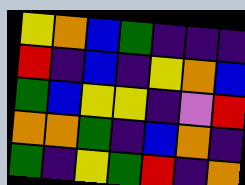[["yellow", "orange", "blue", "green", "indigo", "indigo", "indigo"], ["red", "indigo", "blue", "indigo", "yellow", "orange", "blue"], ["green", "blue", "yellow", "yellow", "indigo", "violet", "red"], ["orange", "orange", "green", "indigo", "blue", "orange", "indigo"], ["green", "indigo", "yellow", "green", "red", "indigo", "orange"]]